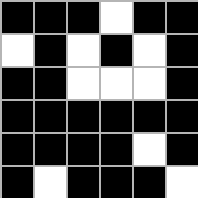[["black", "black", "black", "white", "black", "black"], ["white", "black", "white", "black", "white", "black"], ["black", "black", "white", "white", "white", "black"], ["black", "black", "black", "black", "black", "black"], ["black", "black", "black", "black", "white", "black"], ["black", "white", "black", "black", "black", "white"]]